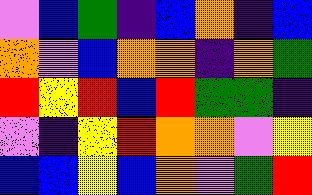[["violet", "blue", "green", "indigo", "blue", "orange", "indigo", "blue"], ["orange", "violet", "blue", "orange", "orange", "indigo", "orange", "green"], ["red", "yellow", "red", "blue", "red", "green", "green", "indigo"], ["violet", "indigo", "yellow", "red", "orange", "orange", "violet", "yellow"], ["blue", "blue", "yellow", "blue", "orange", "violet", "green", "red"]]